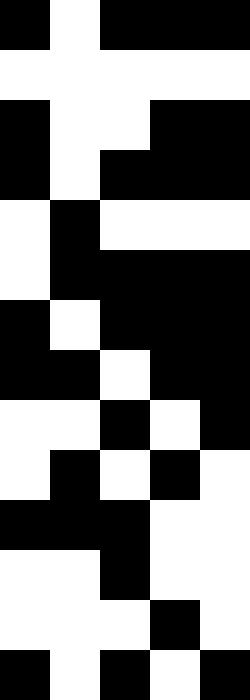[["black", "white", "black", "black", "black"], ["white", "white", "white", "white", "white"], ["black", "white", "white", "black", "black"], ["black", "white", "black", "black", "black"], ["white", "black", "white", "white", "white"], ["white", "black", "black", "black", "black"], ["black", "white", "black", "black", "black"], ["black", "black", "white", "black", "black"], ["white", "white", "black", "white", "black"], ["white", "black", "white", "black", "white"], ["black", "black", "black", "white", "white"], ["white", "white", "black", "white", "white"], ["white", "white", "white", "black", "white"], ["black", "white", "black", "white", "black"]]